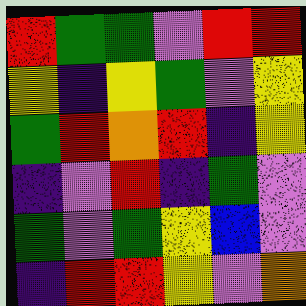[["red", "green", "green", "violet", "red", "red"], ["yellow", "indigo", "yellow", "green", "violet", "yellow"], ["green", "red", "orange", "red", "indigo", "yellow"], ["indigo", "violet", "red", "indigo", "green", "violet"], ["green", "violet", "green", "yellow", "blue", "violet"], ["indigo", "red", "red", "yellow", "violet", "orange"]]